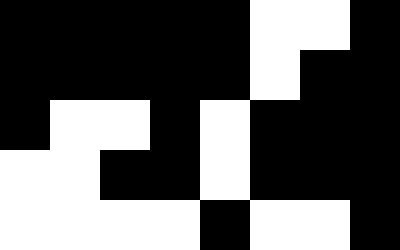[["black", "black", "black", "black", "black", "white", "white", "black"], ["black", "black", "black", "black", "black", "white", "black", "black"], ["black", "white", "white", "black", "white", "black", "black", "black"], ["white", "white", "black", "black", "white", "black", "black", "black"], ["white", "white", "white", "white", "black", "white", "white", "black"]]